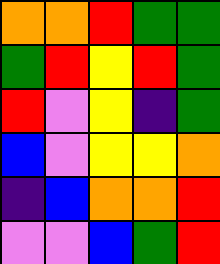[["orange", "orange", "red", "green", "green"], ["green", "red", "yellow", "red", "green"], ["red", "violet", "yellow", "indigo", "green"], ["blue", "violet", "yellow", "yellow", "orange"], ["indigo", "blue", "orange", "orange", "red"], ["violet", "violet", "blue", "green", "red"]]